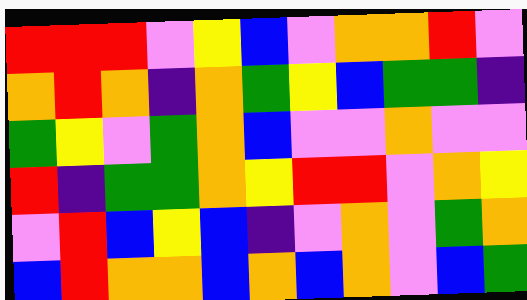[["red", "red", "red", "violet", "yellow", "blue", "violet", "orange", "orange", "red", "violet"], ["orange", "red", "orange", "indigo", "orange", "green", "yellow", "blue", "green", "green", "indigo"], ["green", "yellow", "violet", "green", "orange", "blue", "violet", "violet", "orange", "violet", "violet"], ["red", "indigo", "green", "green", "orange", "yellow", "red", "red", "violet", "orange", "yellow"], ["violet", "red", "blue", "yellow", "blue", "indigo", "violet", "orange", "violet", "green", "orange"], ["blue", "red", "orange", "orange", "blue", "orange", "blue", "orange", "violet", "blue", "green"]]